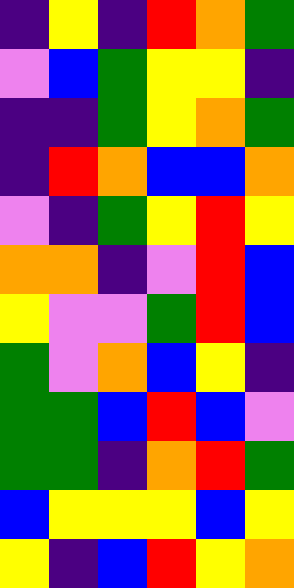[["indigo", "yellow", "indigo", "red", "orange", "green"], ["violet", "blue", "green", "yellow", "yellow", "indigo"], ["indigo", "indigo", "green", "yellow", "orange", "green"], ["indigo", "red", "orange", "blue", "blue", "orange"], ["violet", "indigo", "green", "yellow", "red", "yellow"], ["orange", "orange", "indigo", "violet", "red", "blue"], ["yellow", "violet", "violet", "green", "red", "blue"], ["green", "violet", "orange", "blue", "yellow", "indigo"], ["green", "green", "blue", "red", "blue", "violet"], ["green", "green", "indigo", "orange", "red", "green"], ["blue", "yellow", "yellow", "yellow", "blue", "yellow"], ["yellow", "indigo", "blue", "red", "yellow", "orange"]]